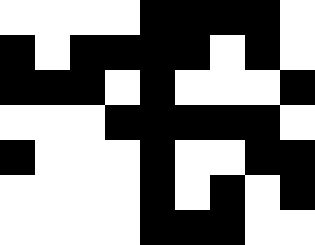[["white", "white", "white", "white", "black", "black", "black", "black", "white"], ["black", "white", "black", "black", "black", "black", "white", "black", "white"], ["black", "black", "black", "white", "black", "white", "white", "white", "black"], ["white", "white", "white", "black", "black", "black", "black", "black", "white"], ["black", "white", "white", "white", "black", "white", "white", "black", "black"], ["white", "white", "white", "white", "black", "white", "black", "white", "black"], ["white", "white", "white", "white", "black", "black", "black", "white", "white"]]